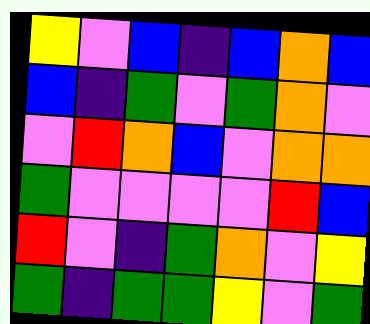[["yellow", "violet", "blue", "indigo", "blue", "orange", "blue"], ["blue", "indigo", "green", "violet", "green", "orange", "violet"], ["violet", "red", "orange", "blue", "violet", "orange", "orange"], ["green", "violet", "violet", "violet", "violet", "red", "blue"], ["red", "violet", "indigo", "green", "orange", "violet", "yellow"], ["green", "indigo", "green", "green", "yellow", "violet", "green"]]